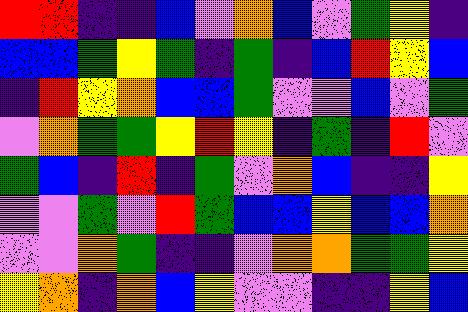[["red", "red", "indigo", "indigo", "blue", "violet", "orange", "blue", "violet", "green", "yellow", "indigo"], ["blue", "blue", "green", "yellow", "green", "indigo", "green", "indigo", "blue", "red", "yellow", "blue"], ["indigo", "red", "yellow", "orange", "blue", "blue", "green", "violet", "violet", "blue", "violet", "green"], ["violet", "orange", "green", "green", "yellow", "red", "yellow", "indigo", "green", "indigo", "red", "violet"], ["green", "blue", "indigo", "red", "indigo", "green", "violet", "orange", "blue", "indigo", "indigo", "yellow"], ["violet", "violet", "green", "violet", "red", "green", "blue", "blue", "yellow", "blue", "blue", "orange"], ["violet", "violet", "orange", "green", "indigo", "indigo", "violet", "orange", "orange", "green", "green", "yellow"], ["yellow", "orange", "indigo", "orange", "blue", "yellow", "violet", "violet", "indigo", "indigo", "yellow", "blue"]]